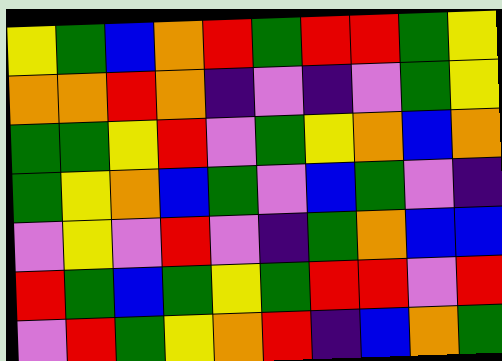[["yellow", "green", "blue", "orange", "red", "green", "red", "red", "green", "yellow"], ["orange", "orange", "red", "orange", "indigo", "violet", "indigo", "violet", "green", "yellow"], ["green", "green", "yellow", "red", "violet", "green", "yellow", "orange", "blue", "orange"], ["green", "yellow", "orange", "blue", "green", "violet", "blue", "green", "violet", "indigo"], ["violet", "yellow", "violet", "red", "violet", "indigo", "green", "orange", "blue", "blue"], ["red", "green", "blue", "green", "yellow", "green", "red", "red", "violet", "red"], ["violet", "red", "green", "yellow", "orange", "red", "indigo", "blue", "orange", "green"]]